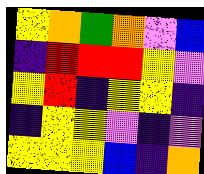[["yellow", "orange", "green", "orange", "violet", "blue"], ["indigo", "red", "red", "red", "yellow", "violet"], ["yellow", "red", "indigo", "yellow", "yellow", "indigo"], ["indigo", "yellow", "yellow", "violet", "indigo", "violet"], ["yellow", "yellow", "yellow", "blue", "indigo", "orange"]]